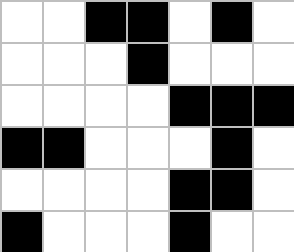[["white", "white", "black", "black", "white", "black", "white"], ["white", "white", "white", "black", "white", "white", "white"], ["white", "white", "white", "white", "black", "black", "black"], ["black", "black", "white", "white", "white", "black", "white"], ["white", "white", "white", "white", "black", "black", "white"], ["black", "white", "white", "white", "black", "white", "white"]]